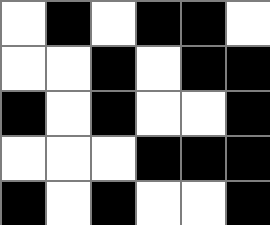[["white", "black", "white", "black", "black", "white"], ["white", "white", "black", "white", "black", "black"], ["black", "white", "black", "white", "white", "black"], ["white", "white", "white", "black", "black", "black"], ["black", "white", "black", "white", "white", "black"]]